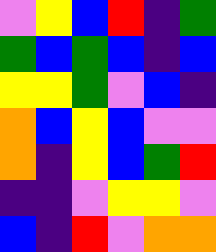[["violet", "yellow", "blue", "red", "indigo", "green"], ["green", "blue", "green", "blue", "indigo", "blue"], ["yellow", "yellow", "green", "violet", "blue", "indigo"], ["orange", "blue", "yellow", "blue", "violet", "violet"], ["orange", "indigo", "yellow", "blue", "green", "red"], ["indigo", "indigo", "violet", "yellow", "yellow", "violet"], ["blue", "indigo", "red", "violet", "orange", "orange"]]